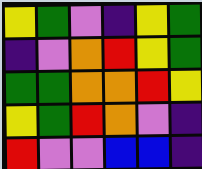[["yellow", "green", "violet", "indigo", "yellow", "green"], ["indigo", "violet", "orange", "red", "yellow", "green"], ["green", "green", "orange", "orange", "red", "yellow"], ["yellow", "green", "red", "orange", "violet", "indigo"], ["red", "violet", "violet", "blue", "blue", "indigo"]]